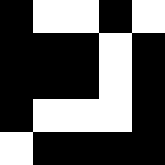[["black", "white", "white", "black", "white"], ["black", "black", "black", "white", "black"], ["black", "black", "black", "white", "black"], ["black", "white", "white", "white", "black"], ["white", "black", "black", "black", "black"]]